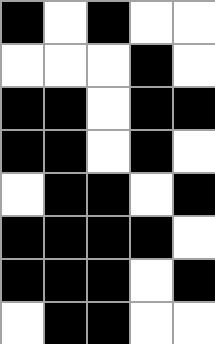[["black", "white", "black", "white", "white"], ["white", "white", "white", "black", "white"], ["black", "black", "white", "black", "black"], ["black", "black", "white", "black", "white"], ["white", "black", "black", "white", "black"], ["black", "black", "black", "black", "white"], ["black", "black", "black", "white", "black"], ["white", "black", "black", "white", "white"]]